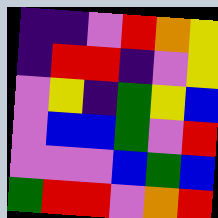[["indigo", "indigo", "violet", "red", "orange", "yellow"], ["indigo", "red", "red", "indigo", "violet", "yellow"], ["violet", "yellow", "indigo", "green", "yellow", "blue"], ["violet", "blue", "blue", "green", "violet", "red"], ["violet", "violet", "violet", "blue", "green", "blue"], ["green", "red", "red", "violet", "orange", "red"]]